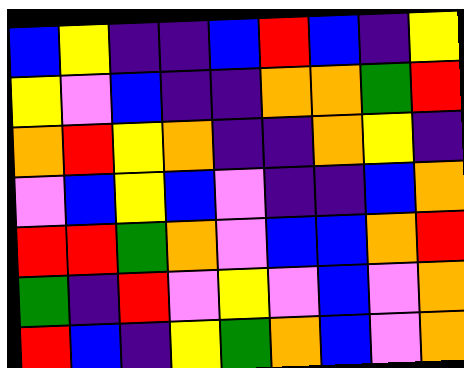[["blue", "yellow", "indigo", "indigo", "blue", "red", "blue", "indigo", "yellow"], ["yellow", "violet", "blue", "indigo", "indigo", "orange", "orange", "green", "red"], ["orange", "red", "yellow", "orange", "indigo", "indigo", "orange", "yellow", "indigo"], ["violet", "blue", "yellow", "blue", "violet", "indigo", "indigo", "blue", "orange"], ["red", "red", "green", "orange", "violet", "blue", "blue", "orange", "red"], ["green", "indigo", "red", "violet", "yellow", "violet", "blue", "violet", "orange"], ["red", "blue", "indigo", "yellow", "green", "orange", "blue", "violet", "orange"]]